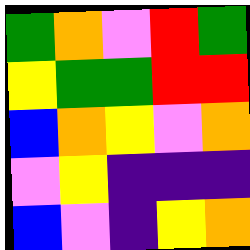[["green", "orange", "violet", "red", "green"], ["yellow", "green", "green", "red", "red"], ["blue", "orange", "yellow", "violet", "orange"], ["violet", "yellow", "indigo", "indigo", "indigo"], ["blue", "violet", "indigo", "yellow", "orange"]]